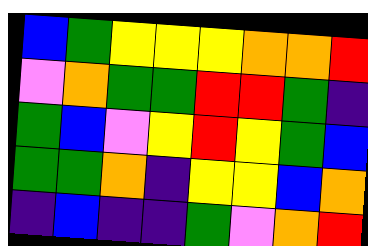[["blue", "green", "yellow", "yellow", "yellow", "orange", "orange", "red"], ["violet", "orange", "green", "green", "red", "red", "green", "indigo"], ["green", "blue", "violet", "yellow", "red", "yellow", "green", "blue"], ["green", "green", "orange", "indigo", "yellow", "yellow", "blue", "orange"], ["indigo", "blue", "indigo", "indigo", "green", "violet", "orange", "red"]]